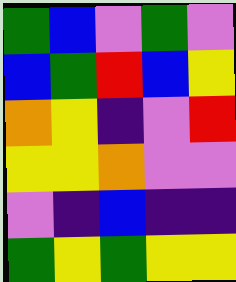[["green", "blue", "violet", "green", "violet"], ["blue", "green", "red", "blue", "yellow"], ["orange", "yellow", "indigo", "violet", "red"], ["yellow", "yellow", "orange", "violet", "violet"], ["violet", "indigo", "blue", "indigo", "indigo"], ["green", "yellow", "green", "yellow", "yellow"]]